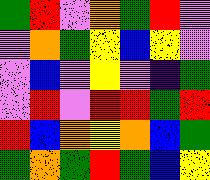[["green", "red", "violet", "orange", "green", "red", "violet"], ["violet", "orange", "green", "yellow", "blue", "yellow", "violet"], ["violet", "blue", "violet", "yellow", "violet", "indigo", "green"], ["violet", "red", "violet", "red", "red", "green", "red"], ["red", "blue", "orange", "yellow", "orange", "blue", "green"], ["green", "orange", "green", "red", "green", "blue", "yellow"]]